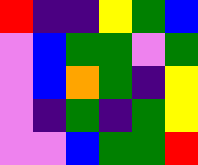[["red", "indigo", "indigo", "yellow", "green", "blue"], ["violet", "blue", "green", "green", "violet", "green"], ["violet", "blue", "orange", "green", "indigo", "yellow"], ["violet", "indigo", "green", "indigo", "green", "yellow"], ["violet", "violet", "blue", "green", "green", "red"]]